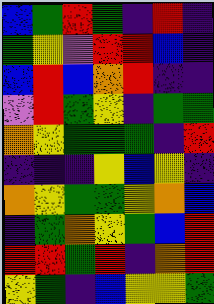[["blue", "green", "red", "green", "indigo", "red", "indigo"], ["green", "yellow", "violet", "red", "red", "blue", "indigo"], ["blue", "red", "blue", "orange", "red", "indigo", "indigo"], ["violet", "red", "green", "yellow", "indigo", "green", "green"], ["orange", "yellow", "green", "green", "green", "indigo", "red"], ["indigo", "indigo", "indigo", "yellow", "blue", "yellow", "indigo"], ["orange", "yellow", "green", "green", "yellow", "orange", "blue"], ["indigo", "green", "orange", "yellow", "green", "blue", "red"], ["red", "red", "green", "red", "indigo", "orange", "red"], ["yellow", "green", "indigo", "blue", "yellow", "yellow", "green"]]